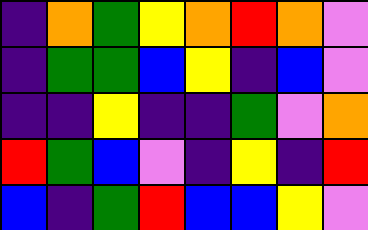[["indigo", "orange", "green", "yellow", "orange", "red", "orange", "violet"], ["indigo", "green", "green", "blue", "yellow", "indigo", "blue", "violet"], ["indigo", "indigo", "yellow", "indigo", "indigo", "green", "violet", "orange"], ["red", "green", "blue", "violet", "indigo", "yellow", "indigo", "red"], ["blue", "indigo", "green", "red", "blue", "blue", "yellow", "violet"]]